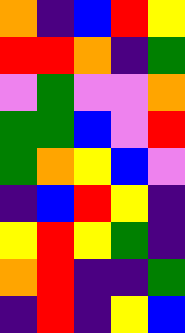[["orange", "indigo", "blue", "red", "yellow"], ["red", "red", "orange", "indigo", "green"], ["violet", "green", "violet", "violet", "orange"], ["green", "green", "blue", "violet", "red"], ["green", "orange", "yellow", "blue", "violet"], ["indigo", "blue", "red", "yellow", "indigo"], ["yellow", "red", "yellow", "green", "indigo"], ["orange", "red", "indigo", "indigo", "green"], ["indigo", "red", "indigo", "yellow", "blue"]]